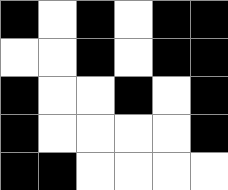[["black", "white", "black", "white", "black", "black"], ["white", "white", "black", "white", "black", "black"], ["black", "white", "white", "black", "white", "black"], ["black", "white", "white", "white", "white", "black"], ["black", "black", "white", "white", "white", "white"]]